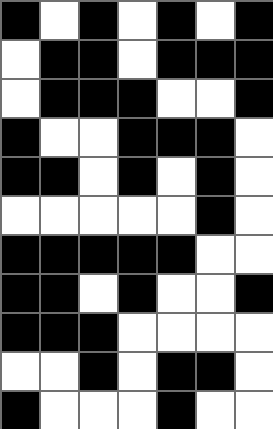[["black", "white", "black", "white", "black", "white", "black"], ["white", "black", "black", "white", "black", "black", "black"], ["white", "black", "black", "black", "white", "white", "black"], ["black", "white", "white", "black", "black", "black", "white"], ["black", "black", "white", "black", "white", "black", "white"], ["white", "white", "white", "white", "white", "black", "white"], ["black", "black", "black", "black", "black", "white", "white"], ["black", "black", "white", "black", "white", "white", "black"], ["black", "black", "black", "white", "white", "white", "white"], ["white", "white", "black", "white", "black", "black", "white"], ["black", "white", "white", "white", "black", "white", "white"]]